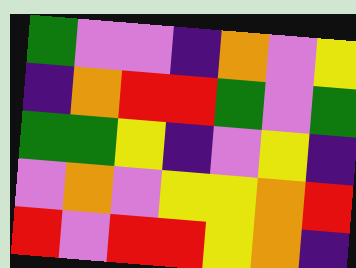[["green", "violet", "violet", "indigo", "orange", "violet", "yellow"], ["indigo", "orange", "red", "red", "green", "violet", "green"], ["green", "green", "yellow", "indigo", "violet", "yellow", "indigo"], ["violet", "orange", "violet", "yellow", "yellow", "orange", "red"], ["red", "violet", "red", "red", "yellow", "orange", "indigo"]]